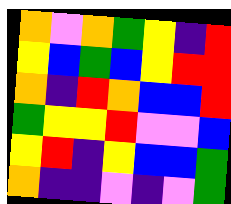[["orange", "violet", "orange", "green", "yellow", "indigo", "red"], ["yellow", "blue", "green", "blue", "yellow", "red", "red"], ["orange", "indigo", "red", "orange", "blue", "blue", "red"], ["green", "yellow", "yellow", "red", "violet", "violet", "blue"], ["yellow", "red", "indigo", "yellow", "blue", "blue", "green"], ["orange", "indigo", "indigo", "violet", "indigo", "violet", "green"]]